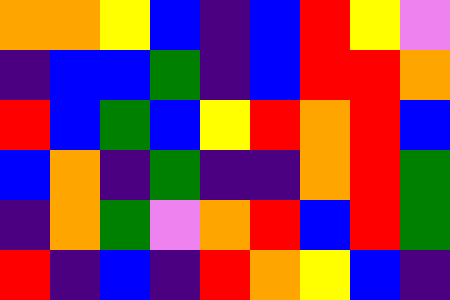[["orange", "orange", "yellow", "blue", "indigo", "blue", "red", "yellow", "violet"], ["indigo", "blue", "blue", "green", "indigo", "blue", "red", "red", "orange"], ["red", "blue", "green", "blue", "yellow", "red", "orange", "red", "blue"], ["blue", "orange", "indigo", "green", "indigo", "indigo", "orange", "red", "green"], ["indigo", "orange", "green", "violet", "orange", "red", "blue", "red", "green"], ["red", "indigo", "blue", "indigo", "red", "orange", "yellow", "blue", "indigo"]]